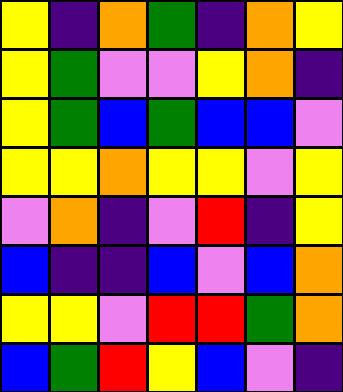[["yellow", "indigo", "orange", "green", "indigo", "orange", "yellow"], ["yellow", "green", "violet", "violet", "yellow", "orange", "indigo"], ["yellow", "green", "blue", "green", "blue", "blue", "violet"], ["yellow", "yellow", "orange", "yellow", "yellow", "violet", "yellow"], ["violet", "orange", "indigo", "violet", "red", "indigo", "yellow"], ["blue", "indigo", "indigo", "blue", "violet", "blue", "orange"], ["yellow", "yellow", "violet", "red", "red", "green", "orange"], ["blue", "green", "red", "yellow", "blue", "violet", "indigo"]]